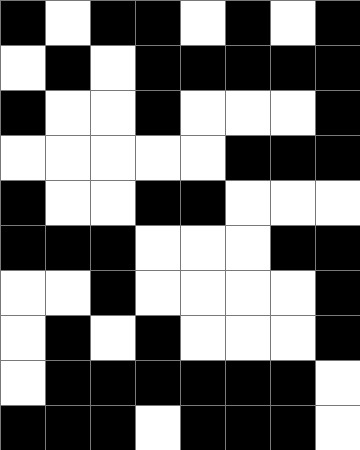[["black", "white", "black", "black", "white", "black", "white", "black"], ["white", "black", "white", "black", "black", "black", "black", "black"], ["black", "white", "white", "black", "white", "white", "white", "black"], ["white", "white", "white", "white", "white", "black", "black", "black"], ["black", "white", "white", "black", "black", "white", "white", "white"], ["black", "black", "black", "white", "white", "white", "black", "black"], ["white", "white", "black", "white", "white", "white", "white", "black"], ["white", "black", "white", "black", "white", "white", "white", "black"], ["white", "black", "black", "black", "black", "black", "black", "white"], ["black", "black", "black", "white", "black", "black", "black", "white"]]